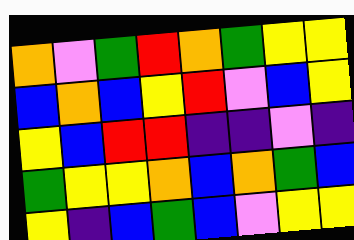[["orange", "violet", "green", "red", "orange", "green", "yellow", "yellow"], ["blue", "orange", "blue", "yellow", "red", "violet", "blue", "yellow"], ["yellow", "blue", "red", "red", "indigo", "indigo", "violet", "indigo"], ["green", "yellow", "yellow", "orange", "blue", "orange", "green", "blue"], ["yellow", "indigo", "blue", "green", "blue", "violet", "yellow", "yellow"]]